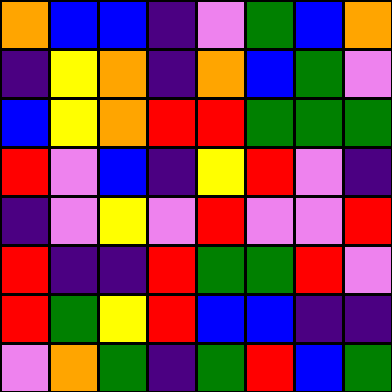[["orange", "blue", "blue", "indigo", "violet", "green", "blue", "orange"], ["indigo", "yellow", "orange", "indigo", "orange", "blue", "green", "violet"], ["blue", "yellow", "orange", "red", "red", "green", "green", "green"], ["red", "violet", "blue", "indigo", "yellow", "red", "violet", "indigo"], ["indigo", "violet", "yellow", "violet", "red", "violet", "violet", "red"], ["red", "indigo", "indigo", "red", "green", "green", "red", "violet"], ["red", "green", "yellow", "red", "blue", "blue", "indigo", "indigo"], ["violet", "orange", "green", "indigo", "green", "red", "blue", "green"]]